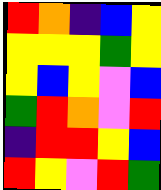[["red", "orange", "indigo", "blue", "yellow"], ["yellow", "yellow", "yellow", "green", "yellow"], ["yellow", "blue", "yellow", "violet", "blue"], ["green", "red", "orange", "violet", "red"], ["indigo", "red", "red", "yellow", "blue"], ["red", "yellow", "violet", "red", "green"]]